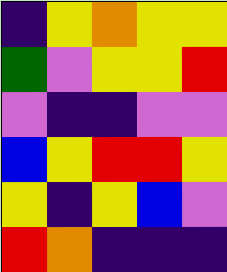[["indigo", "yellow", "orange", "yellow", "yellow"], ["green", "violet", "yellow", "yellow", "red"], ["violet", "indigo", "indigo", "violet", "violet"], ["blue", "yellow", "red", "red", "yellow"], ["yellow", "indigo", "yellow", "blue", "violet"], ["red", "orange", "indigo", "indigo", "indigo"]]